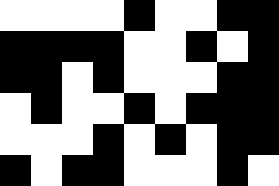[["white", "white", "white", "white", "black", "white", "white", "black", "black"], ["black", "black", "black", "black", "white", "white", "black", "white", "black"], ["black", "black", "white", "black", "white", "white", "white", "black", "black"], ["white", "black", "white", "white", "black", "white", "black", "black", "black"], ["white", "white", "white", "black", "white", "black", "white", "black", "black"], ["black", "white", "black", "black", "white", "white", "white", "black", "white"]]